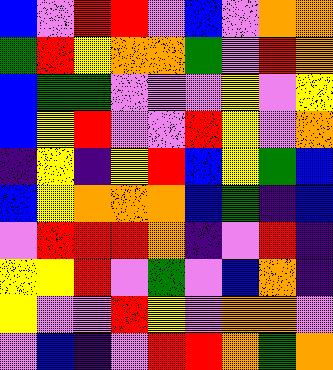[["blue", "violet", "red", "red", "violet", "blue", "violet", "orange", "orange"], ["green", "red", "yellow", "orange", "orange", "green", "violet", "red", "orange"], ["blue", "green", "green", "violet", "violet", "violet", "yellow", "violet", "yellow"], ["blue", "yellow", "red", "violet", "violet", "red", "yellow", "violet", "orange"], ["indigo", "yellow", "indigo", "yellow", "red", "blue", "yellow", "green", "blue"], ["blue", "yellow", "orange", "orange", "orange", "blue", "green", "indigo", "blue"], ["violet", "red", "red", "red", "orange", "indigo", "violet", "red", "indigo"], ["yellow", "yellow", "red", "violet", "green", "violet", "blue", "orange", "indigo"], ["yellow", "violet", "violet", "red", "yellow", "violet", "orange", "orange", "violet"], ["violet", "blue", "indigo", "violet", "red", "red", "orange", "green", "orange"]]